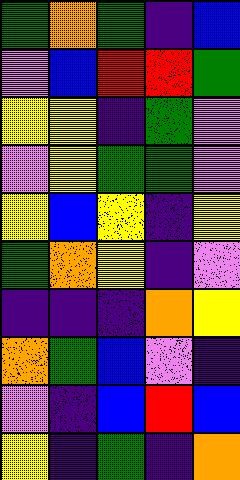[["green", "orange", "green", "indigo", "blue"], ["violet", "blue", "red", "red", "green"], ["yellow", "yellow", "indigo", "green", "violet"], ["violet", "yellow", "green", "green", "violet"], ["yellow", "blue", "yellow", "indigo", "yellow"], ["green", "orange", "yellow", "indigo", "violet"], ["indigo", "indigo", "indigo", "orange", "yellow"], ["orange", "green", "blue", "violet", "indigo"], ["violet", "indigo", "blue", "red", "blue"], ["yellow", "indigo", "green", "indigo", "orange"]]